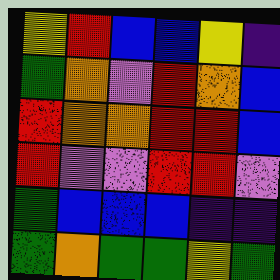[["yellow", "red", "blue", "blue", "yellow", "indigo"], ["green", "orange", "violet", "red", "orange", "blue"], ["red", "orange", "orange", "red", "red", "blue"], ["red", "violet", "violet", "red", "red", "violet"], ["green", "blue", "blue", "blue", "indigo", "indigo"], ["green", "orange", "green", "green", "yellow", "green"]]